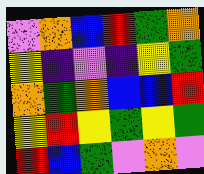[["violet", "orange", "blue", "red", "green", "orange"], ["yellow", "indigo", "violet", "indigo", "yellow", "green"], ["orange", "green", "orange", "blue", "blue", "red"], ["yellow", "red", "yellow", "green", "yellow", "green"], ["red", "blue", "green", "violet", "orange", "violet"]]